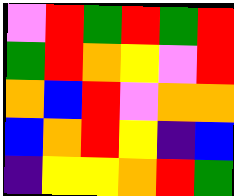[["violet", "red", "green", "red", "green", "red"], ["green", "red", "orange", "yellow", "violet", "red"], ["orange", "blue", "red", "violet", "orange", "orange"], ["blue", "orange", "red", "yellow", "indigo", "blue"], ["indigo", "yellow", "yellow", "orange", "red", "green"]]